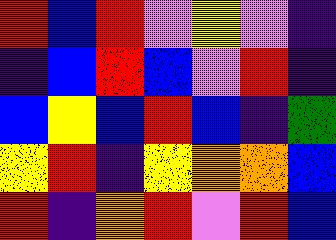[["red", "blue", "red", "violet", "yellow", "violet", "indigo"], ["indigo", "blue", "red", "blue", "violet", "red", "indigo"], ["blue", "yellow", "blue", "red", "blue", "indigo", "green"], ["yellow", "red", "indigo", "yellow", "orange", "orange", "blue"], ["red", "indigo", "orange", "red", "violet", "red", "blue"]]